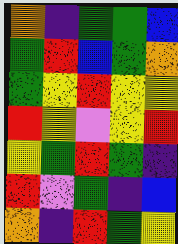[["orange", "indigo", "green", "green", "blue"], ["green", "red", "blue", "green", "orange"], ["green", "yellow", "red", "yellow", "yellow"], ["red", "yellow", "violet", "yellow", "red"], ["yellow", "green", "red", "green", "indigo"], ["red", "violet", "green", "indigo", "blue"], ["orange", "indigo", "red", "green", "yellow"]]